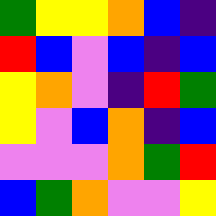[["green", "yellow", "yellow", "orange", "blue", "indigo"], ["red", "blue", "violet", "blue", "indigo", "blue"], ["yellow", "orange", "violet", "indigo", "red", "green"], ["yellow", "violet", "blue", "orange", "indigo", "blue"], ["violet", "violet", "violet", "orange", "green", "red"], ["blue", "green", "orange", "violet", "violet", "yellow"]]